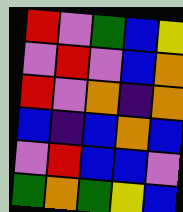[["red", "violet", "green", "blue", "yellow"], ["violet", "red", "violet", "blue", "orange"], ["red", "violet", "orange", "indigo", "orange"], ["blue", "indigo", "blue", "orange", "blue"], ["violet", "red", "blue", "blue", "violet"], ["green", "orange", "green", "yellow", "blue"]]